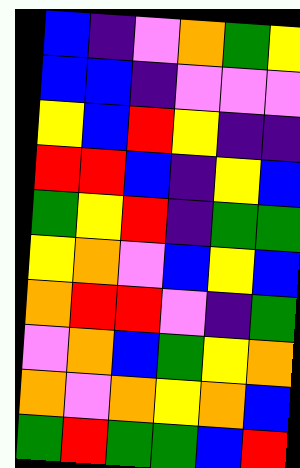[["blue", "indigo", "violet", "orange", "green", "yellow"], ["blue", "blue", "indigo", "violet", "violet", "violet"], ["yellow", "blue", "red", "yellow", "indigo", "indigo"], ["red", "red", "blue", "indigo", "yellow", "blue"], ["green", "yellow", "red", "indigo", "green", "green"], ["yellow", "orange", "violet", "blue", "yellow", "blue"], ["orange", "red", "red", "violet", "indigo", "green"], ["violet", "orange", "blue", "green", "yellow", "orange"], ["orange", "violet", "orange", "yellow", "orange", "blue"], ["green", "red", "green", "green", "blue", "red"]]